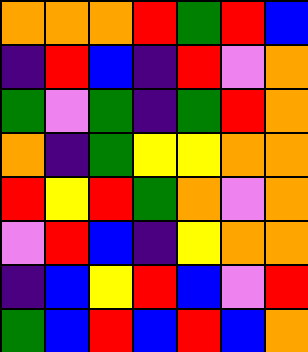[["orange", "orange", "orange", "red", "green", "red", "blue"], ["indigo", "red", "blue", "indigo", "red", "violet", "orange"], ["green", "violet", "green", "indigo", "green", "red", "orange"], ["orange", "indigo", "green", "yellow", "yellow", "orange", "orange"], ["red", "yellow", "red", "green", "orange", "violet", "orange"], ["violet", "red", "blue", "indigo", "yellow", "orange", "orange"], ["indigo", "blue", "yellow", "red", "blue", "violet", "red"], ["green", "blue", "red", "blue", "red", "blue", "orange"]]